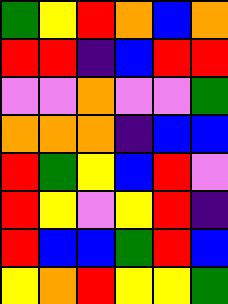[["green", "yellow", "red", "orange", "blue", "orange"], ["red", "red", "indigo", "blue", "red", "red"], ["violet", "violet", "orange", "violet", "violet", "green"], ["orange", "orange", "orange", "indigo", "blue", "blue"], ["red", "green", "yellow", "blue", "red", "violet"], ["red", "yellow", "violet", "yellow", "red", "indigo"], ["red", "blue", "blue", "green", "red", "blue"], ["yellow", "orange", "red", "yellow", "yellow", "green"]]